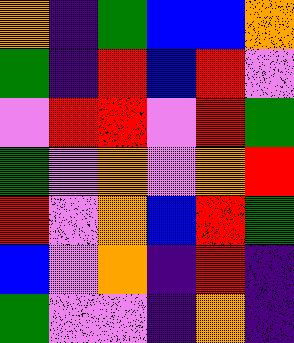[["orange", "indigo", "green", "blue", "blue", "orange"], ["green", "indigo", "red", "blue", "red", "violet"], ["violet", "red", "red", "violet", "red", "green"], ["green", "violet", "orange", "violet", "orange", "red"], ["red", "violet", "orange", "blue", "red", "green"], ["blue", "violet", "orange", "indigo", "red", "indigo"], ["green", "violet", "violet", "indigo", "orange", "indigo"]]